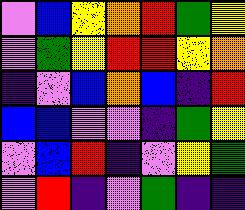[["violet", "blue", "yellow", "orange", "red", "green", "yellow"], ["violet", "green", "yellow", "red", "red", "yellow", "orange"], ["indigo", "violet", "blue", "orange", "blue", "indigo", "red"], ["blue", "blue", "violet", "violet", "indigo", "green", "yellow"], ["violet", "blue", "red", "indigo", "violet", "yellow", "green"], ["violet", "red", "indigo", "violet", "green", "indigo", "indigo"]]